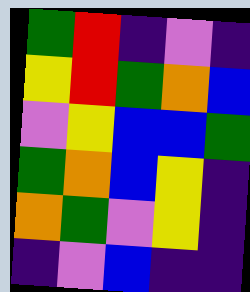[["green", "red", "indigo", "violet", "indigo"], ["yellow", "red", "green", "orange", "blue"], ["violet", "yellow", "blue", "blue", "green"], ["green", "orange", "blue", "yellow", "indigo"], ["orange", "green", "violet", "yellow", "indigo"], ["indigo", "violet", "blue", "indigo", "indigo"]]